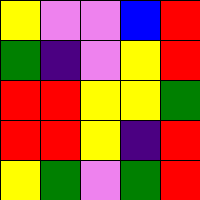[["yellow", "violet", "violet", "blue", "red"], ["green", "indigo", "violet", "yellow", "red"], ["red", "red", "yellow", "yellow", "green"], ["red", "red", "yellow", "indigo", "red"], ["yellow", "green", "violet", "green", "red"]]